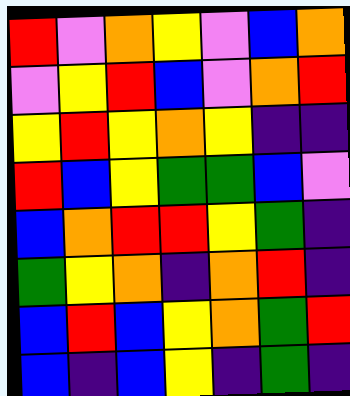[["red", "violet", "orange", "yellow", "violet", "blue", "orange"], ["violet", "yellow", "red", "blue", "violet", "orange", "red"], ["yellow", "red", "yellow", "orange", "yellow", "indigo", "indigo"], ["red", "blue", "yellow", "green", "green", "blue", "violet"], ["blue", "orange", "red", "red", "yellow", "green", "indigo"], ["green", "yellow", "orange", "indigo", "orange", "red", "indigo"], ["blue", "red", "blue", "yellow", "orange", "green", "red"], ["blue", "indigo", "blue", "yellow", "indigo", "green", "indigo"]]